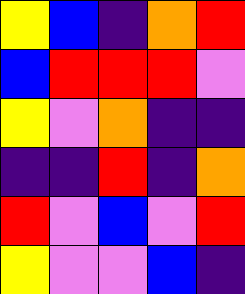[["yellow", "blue", "indigo", "orange", "red"], ["blue", "red", "red", "red", "violet"], ["yellow", "violet", "orange", "indigo", "indigo"], ["indigo", "indigo", "red", "indigo", "orange"], ["red", "violet", "blue", "violet", "red"], ["yellow", "violet", "violet", "blue", "indigo"]]